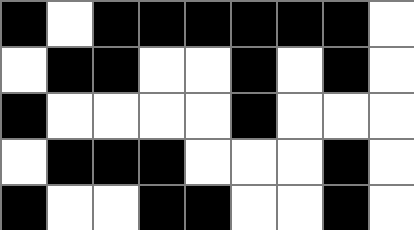[["black", "white", "black", "black", "black", "black", "black", "black", "white"], ["white", "black", "black", "white", "white", "black", "white", "black", "white"], ["black", "white", "white", "white", "white", "black", "white", "white", "white"], ["white", "black", "black", "black", "white", "white", "white", "black", "white"], ["black", "white", "white", "black", "black", "white", "white", "black", "white"]]